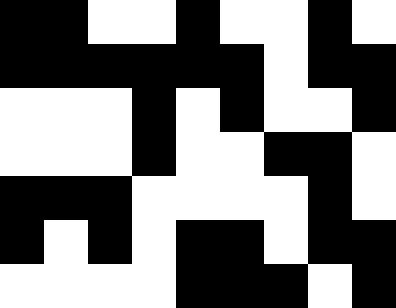[["black", "black", "white", "white", "black", "white", "white", "black", "white"], ["black", "black", "black", "black", "black", "black", "white", "black", "black"], ["white", "white", "white", "black", "white", "black", "white", "white", "black"], ["white", "white", "white", "black", "white", "white", "black", "black", "white"], ["black", "black", "black", "white", "white", "white", "white", "black", "white"], ["black", "white", "black", "white", "black", "black", "white", "black", "black"], ["white", "white", "white", "white", "black", "black", "black", "white", "black"]]